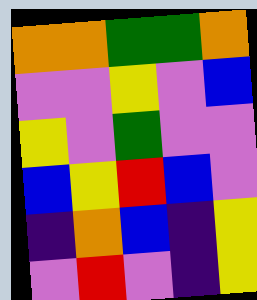[["orange", "orange", "green", "green", "orange"], ["violet", "violet", "yellow", "violet", "blue"], ["yellow", "violet", "green", "violet", "violet"], ["blue", "yellow", "red", "blue", "violet"], ["indigo", "orange", "blue", "indigo", "yellow"], ["violet", "red", "violet", "indigo", "yellow"]]